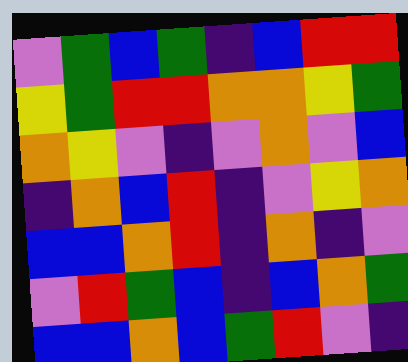[["violet", "green", "blue", "green", "indigo", "blue", "red", "red"], ["yellow", "green", "red", "red", "orange", "orange", "yellow", "green"], ["orange", "yellow", "violet", "indigo", "violet", "orange", "violet", "blue"], ["indigo", "orange", "blue", "red", "indigo", "violet", "yellow", "orange"], ["blue", "blue", "orange", "red", "indigo", "orange", "indigo", "violet"], ["violet", "red", "green", "blue", "indigo", "blue", "orange", "green"], ["blue", "blue", "orange", "blue", "green", "red", "violet", "indigo"]]